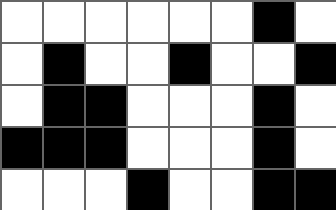[["white", "white", "white", "white", "white", "white", "black", "white"], ["white", "black", "white", "white", "black", "white", "white", "black"], ["white", "black", "black", "white", "white", "white", "black", "white"], ["black", "black", "black", "white", "white", "white", "black", "white"], ["white", "white", "white", "black", "white", "white", "black", "black"]]